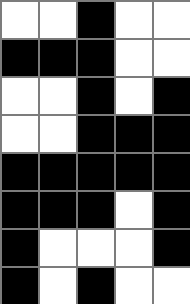[["white", "white", "black", "white", "white"], ["black", "black", "black", "white", "white"], ["white", "white", "black", "white", "black"], ["white", "white", "black", "black", "black"], ["black", "black", "black", "black", "black"], ["black", "black", "black", "white", "black"], ["black", "white", "white", "white", "black"], ["black", "white", "black", "white", "white"]]